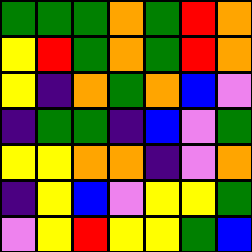[["green", "green", "green", "orange", "green", "red", "orange"], ["yellow", "red", "green", "orange", "green", "red", "orange"], ["yellow", "indigo", "orange", "green", "orange", "blue", "violet"], ["indigo", "green", "green", "indigo", "blue", "violet", "green"], ["yellow", "yellow", "orange", "orange", "indigo", "violet", "orange"], ["indigo", "yellow", "blue", "violet", "yellow", "yellow", "green"], ["violet", "yellow", "red", "yellow", "yellow", "green", "blue"]]